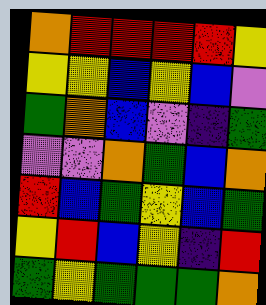[["orange", "red", "red", "red", "red", "yellow"], ["yellow", "yellow", "blue", "yellow", "blue", "violet"], ["green", "orange", "blue", "violet", "indigo", "green"], ["violet", "violet", "orange", "green", "blue", "orange"], ["red", "blue", "green", "yellow", "blue", "green"], ["yellow", "red", "blue", "yellow", "indigo", "red"], ["green", "yellow", "green", "green", "green", "orange"]]